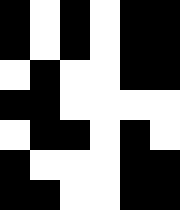[["black", "white", "black", "white", "black", "black"], ["black", "white", "black", "white", "black", "black"], ["white", "black", "white", "white", "black", "black"], ["black", "black", "white", "white", "white", "white"], ["white", "black", "black", "white", "black", "white"], ["black", "white", "white", "white", "black", "black"], ["black", "black", "white", "white", "black", "black"]]